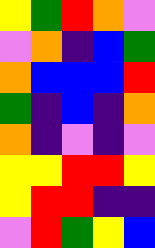[["yellow", "green", "red", "orange", "violet"], ["violet", "orange", "indigo", "blue", "green"], ["orange", "blue", "blue", "blue", "red"], ["green", "indigo", "blue", "indigo", "orange"], ["orange", "indigo", "violet", "indigo", "violet"], ["yellow", "yellow", "red", "red", "yellow"], ["yellow", "red", "red", "indigo", "indigo"], ["violet", "red", "green", "yellow", "blue"]]